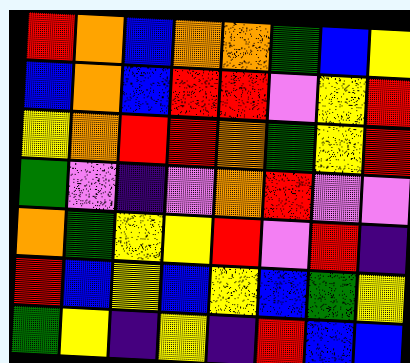[["red", "orange", "blue", "orange", "orange", "green", "blue", "yellow"], ["blue", "orange", "blue", "red", "red", "violet", "yellow", "red"], ["yellow", "orange", "red", "red", "orange", "green", "yellow", "red"], ["green", "violet", "indigo", "violet", "orange", "red", "violet", "violet"], ["orange", "green", "yellow", "yellow", "red", "violet", "red", "indigo"], ["red", "blue", "yellow", "blue", "yellow", "blue", "green", "yellow"], ["green", "yellow", "indigo", "yellow", "indigo", "red", "blue", "blue"]]